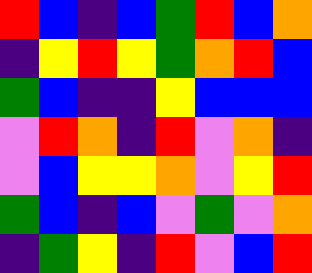[["red", "blue", "indigo", "blue", "green", "red", "blue", "orange"], ["indigo", "yellow", "red", "yellow", "green", "orange", "red", "blue"], ["green", "blue", "indigo", "indigo", "yellow", "blue", "blue", "blue"], ["violet", "red", "orange", "indigo", "red", "violet", "orange", "indigo"], ["violet", "blue", "yellow", "yellow", "orange", "violet", "yellow", "red"], ["green", "blue", "indigo", "blue", "violet", "green", "violet", "orange"], ["indigo", "green", "yellow", "indigo", "red", "violet", "blue", "red"]]